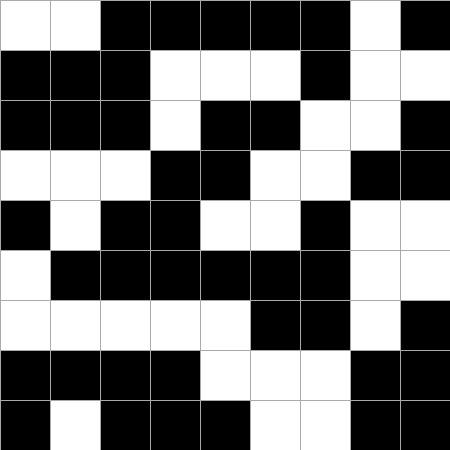[["white", "white", "black", "black", "black", "black", "black", "white", "black"], ["black", "black", "black", "white", "white", "white", "black", "white", "white"], ["black", "black", "black", "white", "black", "black", "white", "white", "black"], ["white", "white", "white", "black", "black", "white", "white", "black", "black"], ["black", "white", "black", "black", "white", "white", "black", "white", "white"], ["white", "black", "black", "black", "black", "black", "black", "white", "white"], ["white", "white", "white", "white", "white", "black", "black", "white", "black"], ["black", "black", "black", "black", "white", "white", "white", "black", "black"], ["black", "white", "black", "black", "black", "white", "white", "black", "black"]]